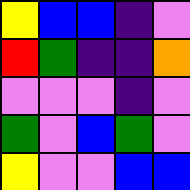[["yellow", "blue", "blue", "indigo", "violet"], ["red", "green", "indigo", "indigo", "orange"], ["violet", "violet", "violet", "indigo", "violet"], ["green", "violet", "blue", "green", "violet"], ["yellow", "violet", "violet", "blue", "blue"]]